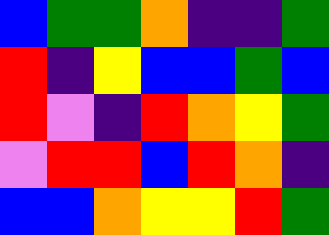[["blue", "green", "green", "orange", "indigo", "indigo", "green"], ["red", "indigo", "yellow", "blue", "blue", "green", "blue"], ["red", "violet", "indigo", "red", "orange", "yellow", "green"], ["violet", "red", "red", "blue", "red", "orange", "indigo"], ["blue", "blue", "orange", "yellow", "yellow", "red", "green"]]